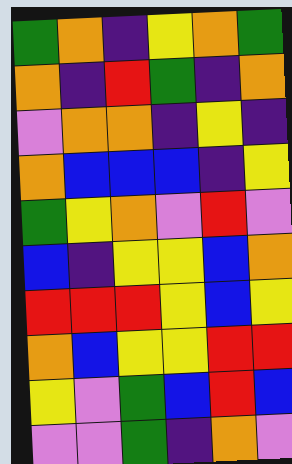[["green", "orange", "indigo", "yellow", "orange", "green"], ["orange", "indigo", "red", "green", "indigo", "orange"], ["violet", "orange", "orange", "indigo", "yellow", "indigo"], ["orange", "blue", "blue", "blue", "indigo", "yellow"], ["green", "yellow", "orange", "violet", "red", "violet"], ["blue", "indigo", "yellow", "yellow", "blue", "orange"], ["red", "red", "red", "yellow", "blue", "yellow"], ["orange", "blue", "yellow", "yellow", "red", "red"], ["yellow", "violet", "green", "blue", "red", "blue"], ["violet", "violet", "green", "indigo", "orange", "violet"]]